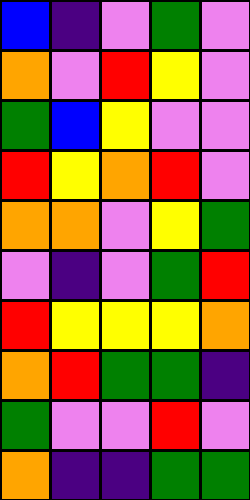[["blue", "indigo", "violet", "green", "violet"], ["orange", "violet", "red", "yellow", "violet"], ["green", "blue", "yellow", "violet", "violet"], ["red", "yellow", "orange", "red", "violet"], ["orange", "orange", "violet", "yellow", "green"], ["violet", "indigo", "violet", "green", "red"], ["red", "yellow", "yellow", "yellow", "orange"], ["orange", "red", "green", "green", "indigo"], ["green", "violet", "violet", "red", "violet"], ["orange", "indigo", "indigo", "green", "green"]]